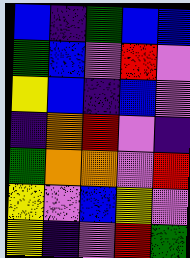[["blue", "indigo", "green", "blue", "blue"], ["green", "blue", "violet", "red", "violet"], ["yellow", "blue", "indigo", "blue", "violet"], ["indigo", "orange", "red", "violet", "indigo"], ["green", "orange", "orange", "violet", "red"], ["yellow", "violet", "blue", "yellow", "violet"], ["yellow", "indigo", "violet", "red", "green"]]